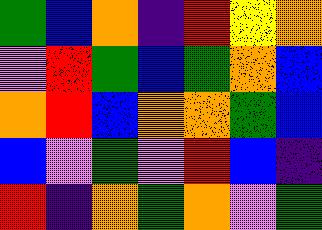[["green", "blue", "orange", "indigo", "red", "yellow", "orange"], ["violet", "red", "green", "blue", "green", "orange", "blue"], ["orange", "red", "blue", "orange", "orange", "green", "blue"], ["blue", "violet", "green", "violet", "red", "blue", "indigo"], ["red", "indigo", "orange", "green", "orange", "violet", "green"]]